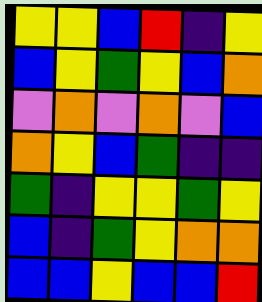[["yellow", "yellow", "blue", "red", "indigo", "yellow"], ["blue", "yellow", "green", "yellow", "blue", "orange"], ["violet", "orange", "violet", "orange", "violet", "blue"], ["orange", "yellow", "blue", "green", "indigo", "indigo"], ["green", "indigo", "yellow", "yellow", "green", "yellow"], ["blue", "indigo", "green", "yellow", "orange", "orange"], ["blue", "blue", "yellow", "blue", "blue", "red"]]